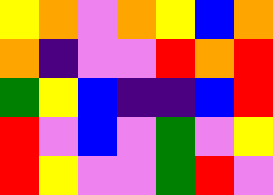[["yellow", "orange", "violet", "orange", "yellow", "blue", "orange"], ["orange", "indigo", "violet", "violet", "red", "orange", "red"], ["green", "yellow", "blue", "indigo", "indigo", "blue", "red"], ["red", "violet", "blue", "violet", "green", "violet", "yellow"], ["red", "yellow", "violet", "violet", "green", "red", "violet"]]